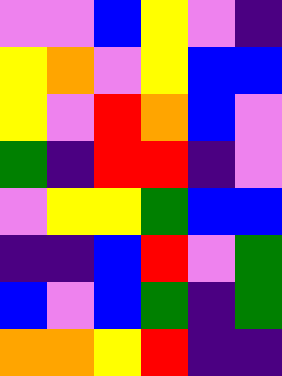[["violet", "violet", "blue", "yellow", "violet", "indigo"], ["yellow", "orange", "violet", "yellow", "blue", "blue"], ["yellow", "violet", "red", "orange", "blue", "violet"], ["green", "indigo", "red", "red", "indigo", "violet"], ["violet", "yellow", "yellow", "green", "blue", "blue"], ["indigo", "indigo", "blue", "red", "violet", "green"], ["blue", "violet", "blue", "green", "indigo", "green"], ["orange", "orange", "yellow", "red", "indigo", "indigo"]]